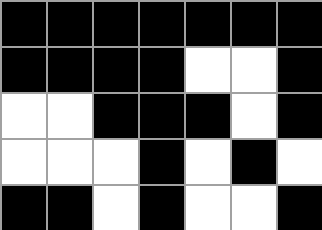[["black", "black", "black", "black", "black", "black", "black"], ["black", "black", "black", "black", "white", "white", "black"], ["white", "white", "black", "black", "black", "white", "black"], ["white", "white", "white", "black", "white", "black", "white"], ["black", "black", "white", "black", "white", "white", "black"]]